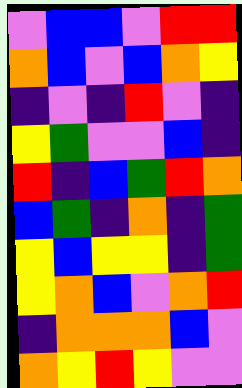[["violet", "blue", "blue", "violet", "red", "red"], ["orange", "blue", "violet", "blue", "orange", "yellow"], ["indigo", "violet", "indigo", "red", "violet", "indigo"], ["yellow", "green", "violet", "violet", "blue", "indigo"], ["red", "indigo", "blue", "green", "red", "orange"], ["blue", "green", "indigo", "orange", "indigo", "green"], ["yellow", "blue", "yellow", "yellow", "indigo", "green"], ["yellow", "orange", "blue", "violet", "orange", "red"], ["indigo", "orange", "orange", "orange", "blue", "violet"], ["orange", "yellow", "red", "yellow", "violet", "violet"]]